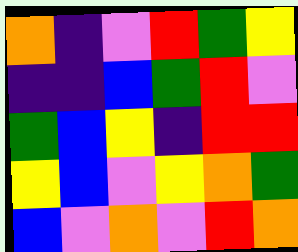[["orange", "indigo", "violet", "red", "green", "yellow"], ["indigo", "indigo", "blue", "green", "red", "violet"], ["green", "blue", "yellow", "indigo", "red", "red"], ["yellow", "blue", "violet", "yellow", "orange", "green"], ["blue", "violet", "orange", "violet", "red", "orange"]]